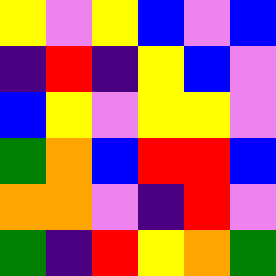[["yellow", "violet", "yellow", "blue", "violet", "blue"], ["indigo", "red", "indigo", "yellow", "blue", "violet"], ["blue", "yellow", "violet", "yellow", "yellow", "violet"], ["green", "orange", "blue", "red", "red", "blue"], ["orange", "orange", "violet", "indigo", "red", "violet"], ["green", "indigo", "red", "yellow", "orange", "green"]]